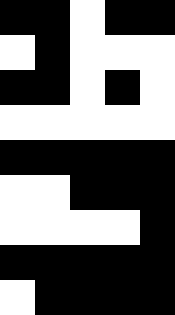[["black", "black", "white", "black", "black"], ["white", "black", "white", "white", "white"], ["black", "black", "white", "black", "white"], ["white", "white", "white", "white", "white"], ["black", "black", "black", "black", "black"], ["white", "white", "black", "black", "black"], ["white", "white", "white", "white", "black"], ["black", "black", "black", "black", "black"], ["white", "black", "black", "black", "black"]]